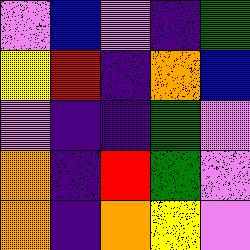[["violet", "blue", "violet", "indigo", "green"], ["yellow", "red", "indigo", "orange", "blue"], ["violet", "indigo", "indigo", "green", "violet"], ["orange", "indigo", "red", "green", "violet"], ["orange", "indigo", "orange", "yellow", "violet"]]